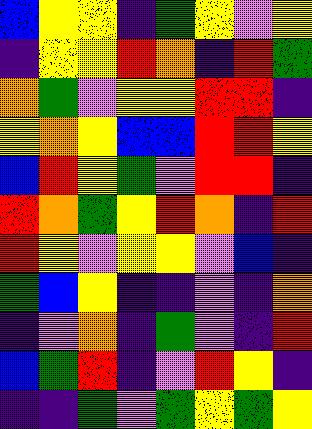[["blue", "yellow", "yellow", "indigo", "green", "yellow", "violet", "yellow"], ["indigo", "yellow", "yellow", "red", "orange", "indigo", "red", "green"], ["orange", "green", "violet", "yellow", "yellow", "red", "red", "indigo"], ["yellow", "orange", "yellow", "blue", "blue", "red", "red", "yellow"], ["blue", "red", "yellow", "green", "violet", "red", "red", "indigo"], ["red", "orange", "green", "yellow", "red", "orange", "indigo", "red"], ["red", "yellow", "violet", "yellow", "yellow", "violet", "blue", "indigo"], ["green", "blue", "yellow", "indigo", "indigo", "violet", "indigo", "orange"], ["indigo", "violet", "orange", "indigo", "green", "violet", "indigo", "red"], ["blue", "green", "red", "indigo", "violet", "red", "yellow", "indigo"], ["indigo", "indigo", "green", "violet", "green", "yellow", "green", "yellow"]]